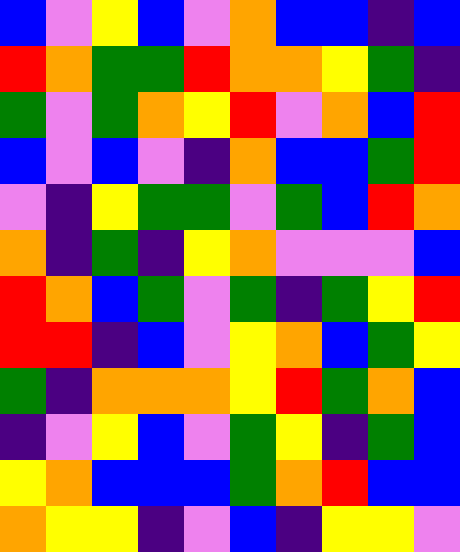[["blue", "violet", "yellow", "blue", "violet", "orange", "blue", "blue", "indigo", "blue"], ["red", "orange", "green", "green", "red", "orange", "orange", "yellow", "green", "indigo"], ["green", "violet", "green", "orange", "yellow", "red", "violet", "orange", "blue", "red"], ["blue", "violet", "blue", "violet", "indigo", "orange", "blue", "blue", "green", "red"], ["violet", "indigo", "yellow", "green", "green", "violet", "green", "blue", "red", "orange"], ["orange", "indigo", "green", "indigo", "yellow", "orange", "violet", "violet", "violet", "blue"], ["red", "orange", "blue", "green", "violet", "green", "indigo", "green", "yellow", "red"], ["red", "red", "indigo", "blue", "violet", "yellow", "orange", "blue", "green", "yellow"], ["green", "indigo", "orange", "orange", "orange", "yellow", "red", "green", "orange", "blue"], ["indigo", "violet", "yellow", "blue", "violet", "green", "yellow", "indigo", "green", "blue"], ["yellow", "orange", "blue", "blue", "blue", "green", "orange", "red", "blue", "blue"], ["orange", "yellow", "yellow", "indigo", "violet", "blue", "indigo", "yellow", "yellow", "violet"]]